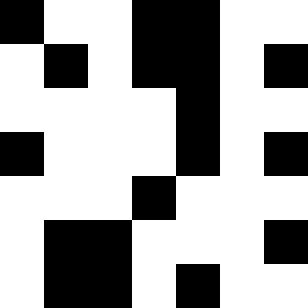[["black", "white", "white", "black", "black", "white", "white"], ["white", "black", "white", "black", "black", "white", "black"], ["white", "white", "white", "white", "black", "white", "white"], ["black", "white", "white", "white", "black", "white", "black"], ["white", "white", "white", "black", "white", "white", "white"], ["white", "black", "black", "white", "white", "white", "black"], ["white", "black", "black", "white", "black", "white", "white"]]